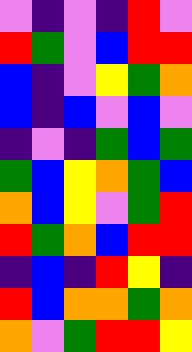[["violet", "indigo", "violet", "indigo", "red", "violet"], ["red", "green", "violet", "blue", "red", "red"], ["blue", "indigo", "violet", "yellow", "green", "orange"], ["blue", "indigo", "blue", "violet", "blue", "violet"], ["indigo", "violet", "indigo", "green", "blue", "green"], ["green", "blue", "yellow", "orange", "green", "blue"], ["orange", "blue", "yellow", "violet", "green", "red"], ["red", "green", "orange", "blue", "red", "red"], ["indigo", "blue", "indigo", "red", "yellow", "indigo"], ["red", "blue", "orange", "orange", "green", "orange"], ["orange", "violet", "green", "red", "red", "yellow"]]